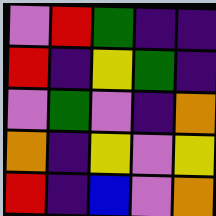[["violet", "red", "green", "indigo", "indigo"], ["red", "indigo", "yellow", "green", "indigo"], ["violet", "green", "violet", "indigo", "orange"], ["orange", "indigo", "yellow", "violet", "yellow"], ["red", "indigo", "blue", "violet", "orange"]]